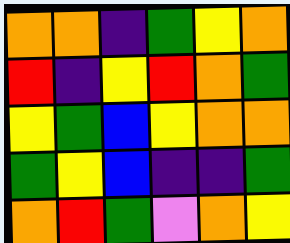[["orange", "orange", "indigo", "green", "yellow", "orange"], ["red", "indigo", "yellow", "red", "orange", "green"], ["yellow", "green", "blue", "yellow", "orange", "orange"], ["green", "yellow", "blue", "indigo", "indigo", "green"], ["orange", "red", "green", "violet", "orange", "yellow"]]